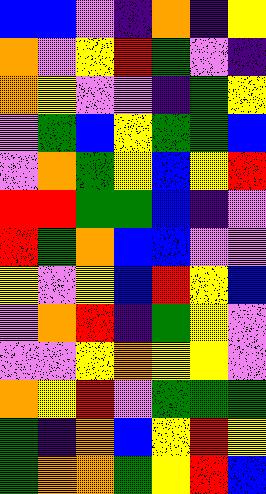[["blue", "blue", "violet", "indigo", "orange", "indigo", "yellow"], ["orange", "violet", "yellow", "red", "green", "violet", "indigo"], ["orange", "yellow", "violet", "violet", "indigo", "green", "yellow"], ["violet", "green", "blue", "yellow", "green", "green", "blue"], ["violet", "orange", "green", "yellow", "blue", "yellow", "red"], ["red", "red", "green", "green", "blue", "indigo", "violet"], ["red", "green", "orange", "blue", "blue", "violet", "violet"], ["yellow", "violet", "yellow", "blue", "red", "yellow", "blue"], ["violet", "orange", "red", "indigo", "green", "yellow", "violet"], ["violet", "violet", "yellow", "orange", "yellow", "yellow", "violet"], ["orange", "yellow", "red", "violet", "green", "green", "green"], ["green", "indigo", "orange", "blue", "yellow", "red", "yellow"], ["green", "orange", "orange", "green", "yellow", "red", "blue"]]